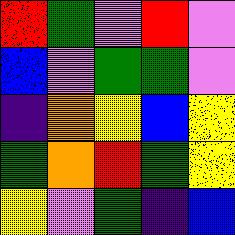[["red", "green", "violet", "red", "violet"], ["blue", "violet", "green", "green", "violet"], ["indigo", "orange", "yellow", "blue", "yellow"], ["green", "orange", "red", "green", "yellow"], ["yellow", "violet", "green", "indigo", "blue"]]